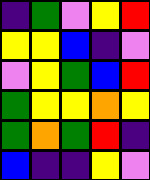[["indigo", "green", "violet", "yellow", "red"], ["yellow", "yellow", "blue", "indigo", "violet"], ["violet", "yellow", "green", "blue", "red"], ["green", "yellow", "yellow", "orange", "yellow"], ["green", "orange", "green", "red", "indigo"], ["blue", "indigo", "indigo", "yellow", "violet"]]